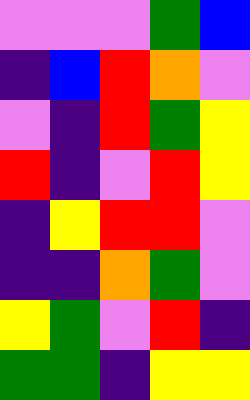[["violet", "violet", "violet", "green", "blue"], ["indigo", "blue", "red", "orange", "violet"], ["violet", "indigo", "red", "green", "yellow"], ["red", "indigo", "violet", "red", "yellow"], ["indigo", "yellow", "red", "red", "violet"], ["indigo", "indigo", "orange", "green", "violet"], ["yellow", "green", "violet", "red", "indigo"], ["green", "green", "indigo", "yellow", "yellow"]]